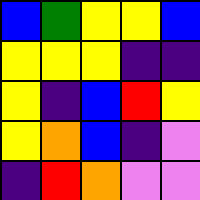[["blue", "green", "yellow", "yellow", "blue"], ["yellow", "yellow", "yellow", "indigo", "indigo"], ["yellow", "indigo", "blue", "red", "yellow"], ["yellow", "orange", "blue", "indigo", "violet"], ["indigo", "red", "orange", "violet", "violet"]]